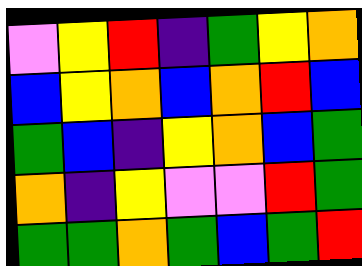[["violet", "yellow", "red", "indigo", "green", "yellow", "orange"], ["blue", "yellow", "orange", "blue", "orange", "red", "blue"], ["green", "blue", "indigo", "yellow", "orange", "blue", "green"], ["orange", "indigo", "yellow", "violet", "violet", "red", "green"], ["green", "green", "orange", "green", "blue", "green", "red"]]